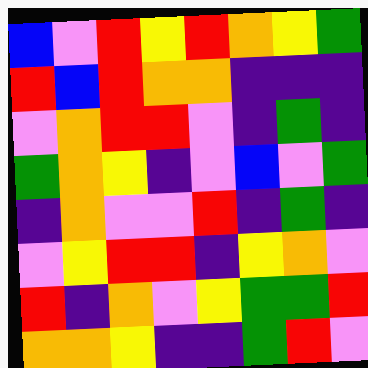[["blue", "violet", "red", "yellow", "red", "orange", "yellow", "green"], ["red", "blue", "red", "orange", "orange", "indigo", "indigo", "indigo"], ["violet", "orange", "red", "red", "violet", "indigo", "green", "indigo"], ["green", "orange", "yellow", "indigo", "violet", "blue", "violet", "green"], ["indigo", "orange", "violet", "violet", "red", "indigo", "green", "indigo"], ["violet", "yellow", "red", "red", "indigo", "yellow", "orange", "violet"], ["red", "indigo", "orange", "violet", "yellow", "green", "green", "red"], ["orange", "orange", "yellow", "indigo", "indigo", "green", "red", "violet"]]